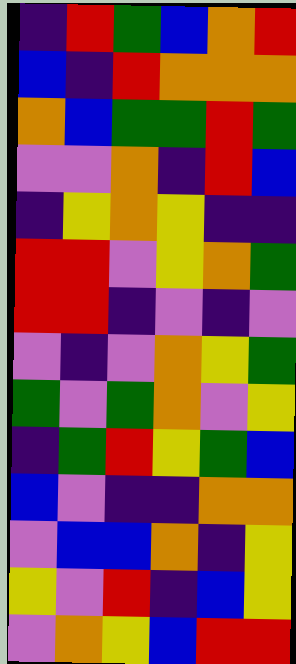[["indigo", "red", "green", "blue", "orange", "red"], ["blue", "indigo", "red", "orange", "orange", "orange"], ["orange", "blue", "green", "green", "red", "green"], ["violet", "violet", "orange", "indigo", "red", "blue"], ["indigo", "yellow", "orange", "yellow", "indigo", "indigo"], ["red", "red", "violet", "yellow", "orange", "green"], ["red", "red", "indigo", "violet", "indigo", "violet"], ["violet", "indigo", "violet", "orange", "yellow", "green"], ["green", "violet", "green", "orange", "violet", "yellow"], ["indigo", "green", "red", "yellow", "green", "blue"], ["blue", "violet", "indigo", "indigo", "orange", "orange"], ["violet", "blue", "blue", "orange", "indigo", "yellow"], ["yellow", "violet", "red", "indigo", "blue", "yellow"], ["violet", "orange", "yellow", "blue", "red", "red"]]